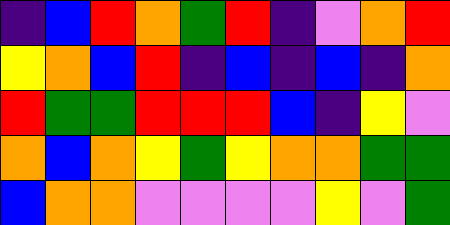[["indigo", "blue", "red", "orange", "green", "red", "indigo", "violet", "orange", "red"], ["yellow", "orange", "blue", "red", "indigo", "blue", "indigo", "blue", "indigo", "orange"], ["red", "green", "green", "red", "red", "red", "blue", "indigo", "yellow", "violet"], ["orange", "blue", "orange", "yellow", "green", "yellow", "orange", "orange", "green", "green"], ["blue", "orange", "orange", "violet", "violet", "violet", "violet", "yellow", "violet", "green"]]